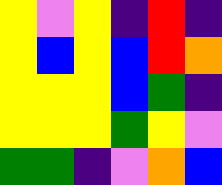[["yellow", "violet", "yellow", "indigo", "red", "indigo"], ["yellow", "blue", "yellow", "blue", "red", "orange"], ["yellow", "yellow", "yellow", "blue", "green", "indigo"], ["yellow", "yellow", "yellow", "green", "yellow", "violet"], ["green", "green", "indigo", "violet", "orange", "blue"]]